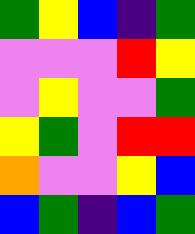[["green", "yellow", "blue", "indigo", "green"], ["violet", "violet", "violet", "red", "yellow"], ["violet", "yellow", "violet", "violet", "green"], ["yellow", "green", "violet", "red", "red"], ["orange", "violet", "violet", "yellow", "blue"], ["blue", "green", "indigo", "blue", "green"]]